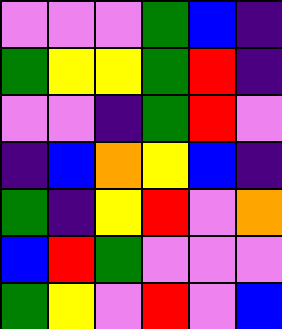[["violet", "violet", "violet", "green", "blue", "indigo"], ["green", "yellow", "yellow", "green", "red", "indigo"], ["violet", "violet", "indigo", "green", "red", "violet"], ["indigo", "blue", "orange", "yellow", "blue", "indigo"], ["green", "indigo", "yellow", "red", "violet", "orange"], ["blue", "red", "green", "violet", "violet", "violet"], ["green", "yellow", "violet", "red", "violet", "blue"]]